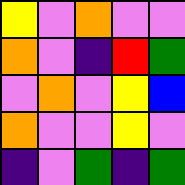[["yellow", "violet", "orange", "violet", "violet"], ["orange", "violet", "indigo", "red", "green"], ["violet", "orange", "violet", "yellow", "blue"], ["orange", "violet", "violet", "yellow", "violet"], ["indigo", "violet", "green", "indigo", "green"]]